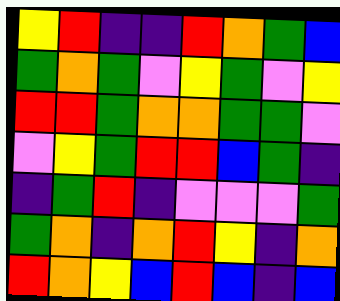[["yellow", "red", "indigo", "indigo", "red", "orange", "green", "blue"], ["green", "orange", "green", "violet", "yellow", "green", "violet", "yellow"], ["red", "red", "green", "orange", "orange", "green", "green", "violet"], ["violet", "yellow", "green", "red", "red", "blue", "green", "indigo"], ["indigo", "green", "red", "indigo", "violet", "violet", "violet", "green"], ["green", "orange", "indigo", "orange", "red", "yellow", "indigo", "orange"], ["red", "orange", "yellow", "blue", "red", "blue", "indigo", "blue"]]